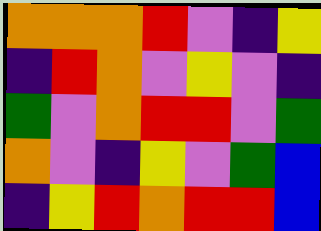[["orange", "orange", "orange", "red", "violet", "indigo", "yellow"], ["indigo", "red", "orange", "violet", "yellow", "violet", "indigo"], ["green", "violet", "orange", "red", "red", "violet", "green"], ["orange", "violet", "indigo", "yellow", "violet", "green", "blue"], ["indigo", "yellow", "red", "orange", "red", "red", "blue"]]